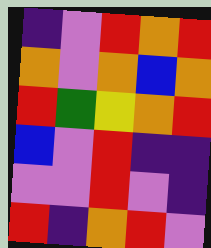[["indigo", "violet", "red", "orange", "red"], ["orange", "violet", "orange", "blue", "orange"], ["red", "green", "yellow", "orange", "red"], ["blue", "violet", "red", "indigo", "indigo"], ["violet", "violet", "red", "violet", "indigo"], ["red", "indigo", "orange", "red", "violet"]]